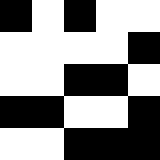[["black", "white", "black", "white", "white"], ["white", "white", "white", "white", "black"], ["white", "white", "black", "black", "white"], ["black", "black", "white", "white", "black"], ["white", "white", "black", "black", "black"]]